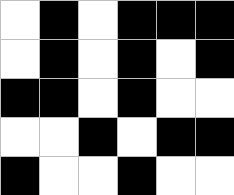[["white", "black", "white", "black", "black", "black"], ["white", "black", "white", "black", "white", "black"], ["black", "black", "white", "black", "white", "white"], ["white", "white", "black", "white", "black", "black"], ["black", "white", "white", "black", "white", "white"]]